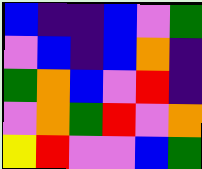[["blue", "indigo", "indigo", "blue", "violet", "green"], ["violet", "blue", "indigo", "blue", "orange", "indigo"], ["green", "orange", "blue", "violet", "red", "indigo"], ["violet", "orange", "green", "red", "violet", "orange"], ["yellow", "red", "violet", "violet", "blue", "green"]]